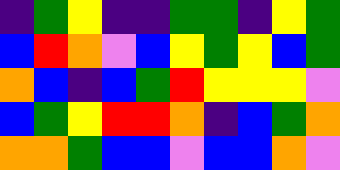[["indigo", "green", "yellow", "indigo", "indigo", "green", "green", "indigo", "yellow", "green"], ["blue", "red", "orange", "violet", "blue", "yellow", "green", "yellow", "blue", "green"], ["orange", "blue", "indigo", "blue", "green", "red", "yellow", "yellow", "yellow", "violet"], ["blue", "green", "yellow", "red", "red", "orange", "indigo", "blue", "green", "orange"], ["orange", "orange", "green", "blue", "blue", "violet", "blue", "blue", "orange", "violet"]]